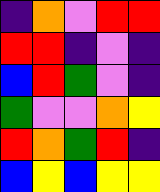[["indigo", "orange", "violet", "red", "red"], ["red", "red", "indigo", "violet", "indigo"], ["blue", "red", "green", "violet", "indigo"], ["green", "violet", "violet", "orange", "yellow"], ["red", "orange", "green", "red", "indigo"], ["blue", "yellow", "blue", "yellow", "yellow"]]